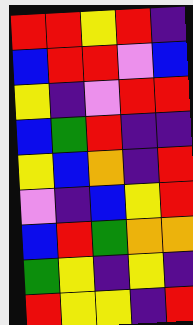[["red", "red", "yellow", "red", "indigo"], ["blue", "red", "red", "violet", "blue"], ["yellow", "indigo", "violet", "red", "red"], ["blue", "green", "red", "indigo", "indigo"], ["yellow", "blue", "orange", "indigo", "red"], ["violet", "indigo", "blue", "yellow", "red"], ["blue", "red", "green", "orange", "orange"], ["green", "yellow", "indigo", "yellow", "indigo"], ["red", "yellow", "yellow", "indigo", "red"]]